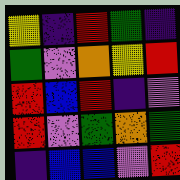[["yellow", "indigo", "red", "green", "indigo"], ["green", "violet", "orange", "yellow", "red"], ["red", "blue", "red", "indigo", "violet"], ["red", "violet", "green", "orange", "green"], ["indigo", "blue", "blue", "violet", "red"]]